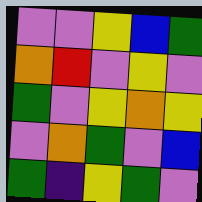[["violet", "violet", "yellow", "blue", "green"], ["orange", "red", "violet", "yellow", "violet"], ["green", "violet", "yellow", "orange", "yellow"], ["violet", "orange", "green", "violet", "blue"], ["green", "indigo", "yellow", "green", "violet"]]